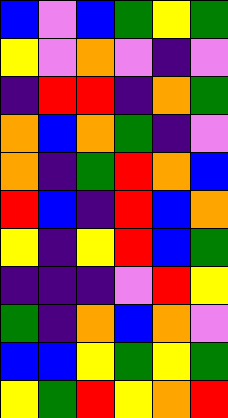[["blue", "violet", "blue", "green", "yellow", "green"], ["yellow", "violet", "orange", "violet", "indigo", "violet"], ["indigo", "red", "red", "indigo", "orange", "green"], ["orange", "blue", "orange", "green", "indigo", "violet"], ["orange", "indigo", "green", "red", "orange", "blue"], ["red", "blue", "indigo", "red", "blue", "orange"], ["yellow", "indigo", "yellow", "red", "blue", "green"], ["indigo", "indigo", "indigo", "violet", "red", "yellow"], ["green", "indigo", "orange", "blue", "orange", "violet"], ["blue", "blue", "yellow", "green", "yellow", "green"], ["yellow", "green", "red", "yellow", "orange", "red"]]